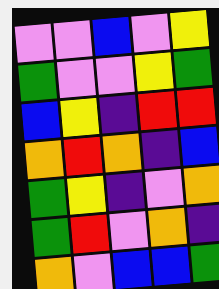[["violet", "violet", "blue", "violet", "yellow"], ["green", "violet", "violet", "yellow", "green"], ["blue", "yellow", "indigo", "red", "red"], ["orange", "red", "orange", "indigo", "blue"], ["green", "yellow", "indigo", "violet", "orange"], ["green", "red", "violet", "orange", "indigo"], ["orange", "violet", "blue", "blue", "green"]]